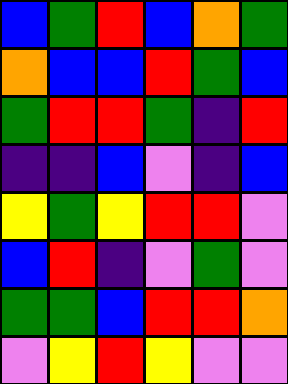[["blue", "green", "red", "blue", "orange", "green"], ["orange", "blue", "blue", "red", "green", "blue"], ["green", "red", "red", "green", "indigo", "red"], ["indigo", "indigo", "blue", "violet", "indigo", "blue"], ["yellow", "green", "yellow", "red", "red", "violet"], ["blue", "red", "indigo", "violet", "green", "violet"], ["green", "green", "blue", "red", "red", "orange"], ["violet", "yellow", "red", "yellow", "violet", "violet"]]